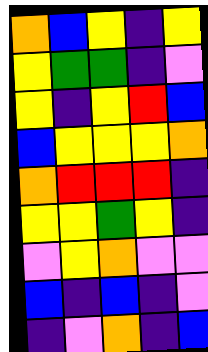[["orange", "blue", "yellow", "indigo", "yellow"], ["yellow", "green", "green", "indigo", "violet"], ["yellow", "indigo", "yellow", "red", "blue"], ["blue", "yellow", "yellow", "yellow", "orange"], ["orange", "red", "red", "red", "indigo"], ["yellow", "yellow", "green", "yellow", "indigo"], ["violet", "yellow", "orange", "violet", "violet"], ["blue", "indigo", "blue", "indigo", "violet"], ["indigo", "violet", "orange", "indigo", "blue"]]